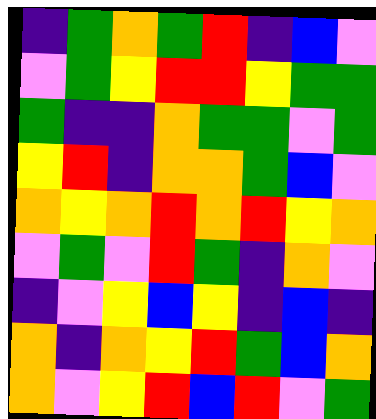[["indigo", "green", "orange", "green", "red", "indigo", "blue", "violet"], ["violet", "green", "yellow", "red", "red", "yellow", "green", "green"], ["green", "indigo", "indigo", "orange", "green", "green", "violet", "green"], ["yellow", "red", "indigo", "orange", "orange", "green", "blue", "violet"], ["orange", "yellow", "orange", "red", "orange", "red", "yellow", "orange"], ["violet", "green", "violet", "red", "green", "indigo", "orange", "violet"], ["indigo", "violet", "yellow", "blue", "yellow", "indigo", "blue", "indigo"], ["orange", "indigo", "orange", "yellow", "red", "green", "blue", "orange"], ["orange", "violet", "yellow", "red", "blue", "red", "violet", "green"]]